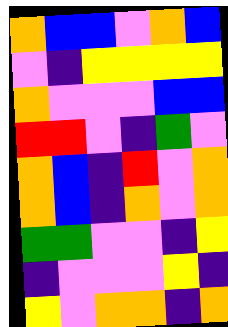[["orange", "blue", "blue", "violet", "orange", "blue"], ["violet", "indigo", "yellow", "yellow", "yellow", "yellow"], ["orange", "violet", "violet", "violet", "blue", "blue"], ["red", "red", "violet", "indigo", "green", "violet"], ["orange", "blue", "indigo", "red", "violet", "orange"], ["orange", "blue", "indigo", "orange", "violet", "orange"], ["green", "green", "violet", "violet", "indigo", "yellow"], ["indigo", "violet", "violet", "violet", "yellow", "indigo"], ["yellow", "violet", "orange", "orange", "indigo", "orange"]]